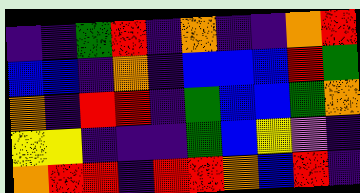[["indigo", "indigo", "green", "red", "indigo", "orange", "indigo", "indigo", "orange", "red"], ["blue", "blue", "indigo", "orange", "indigo", "blue", "blue", "blue", "red", "green"], ["orange", "indigo", "red", "red", "indigo", "green", "blue", "blue", "green", "orange"], ["yellow", "yellow", "indigo", "indigo", "indigo", "green", "blue", "yellow", "violet", "indigo"], ["orange", "red", "red", "indigo", "red", "red", "orange", "blue", "red", "indigo"]]